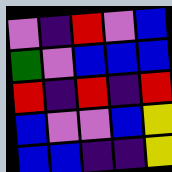[["violet", "indigo", "red", "violet", "blue"], ["green", "violet", "blue", "blue", "blue"], ["red", "indigo", "red", "indigo", "red"], ["blue", "violet", "violet", "blue", "yellow"], ["blue", "blue", "indigo", "indigo", "yellow"]]